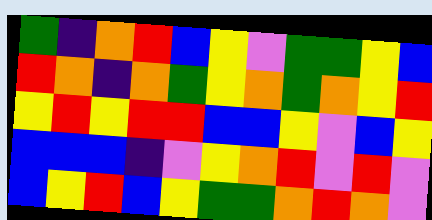[["green", "indigo", "orange", "red", "blue", "yellow", "violet", "green", "green", "yellow", "blue"], ["red", "orange", "indigo", "orange", "green", "yellow", "orange", "green", "orange", "yellow", "red"], ["yellow", "red", "yellow", "red", "red", "blue", "blue", "yellow", "violet", "blue", "yellow"], ["blue", "blue", "blue", "indigo", "violet", "yellow", "orange", "red", "violet", "red", "violet"], ["blue", "yellow", "red", "blue", "yellow", "green", "green", "orange", "red", "orange", "violet"]]